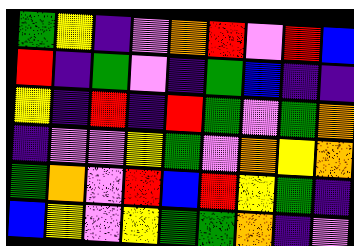[["green", "yellow", "indigo", "violet", "orange", "red", "violet", "red", "blue"], ["red", "indigo", "green", "violet", "indigo", "green", "blue", "indigo", "indigo"], ["yellow", "indigo", "red", "indigo", "red", "green", "violet", "green", "orange"], ["indigo", "violet", "violet", "yellow", "green", "violet", "orange", "yellow", "orange"], ["green", "orange", "violet", "red", "blue", "red", "yellow", "green", "indigo"], ["blue", "yellow", "violet", "yellow", "green", "green", "orange", "indigo", "violet"]]